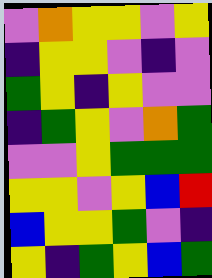[["violet", "orange", "yellow", "yellow", "violet", "yellow"], ["indigo", "yellow", "yellow", "violet", "indigo", "violet"], ["green", "yellow", "indigo", "yellow", "violet", "violet"], ["indigo", "green", "yellow", "violet", "orange", "green"], ["violet", "violet", "yellow", "green", "green", "green"], ["yellow", "yellow", "violet", "yellow", "blue", "red"], ["blue", "yellow", "yellow", "green", "violet", "indigo"], ["yellow", "indigo", "green", "yellow", "blue", "green"]]